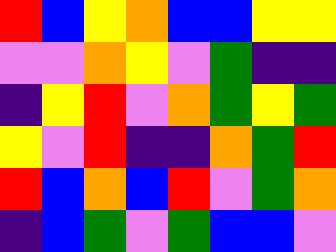[["red", "blue", "yellow", "orange", "blue", "blue", "yellow", "yellow"], ["violet", "violet", "orange", "yellow", "violet", "green", "indigo", "indigo"], ["indigo", "yellow", "red", "violet", "orange", "green", "yellow", "green"], ["yellow", "violet", "red", "indigo", "indigo", "orange", "green", "red"], ["red", "blue", "orange", "blue", "red", "violet", "green", "orange"], ["indigo", "blue", "green", "violet", "green", "blue", "blue", "violet"]]